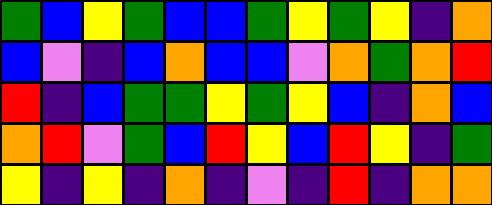[["green", "blue", "yellow", "green", "blue", "blue", "green", "yellow", "green", "yellow", "indigo", "orange"], ["blue", "violet", "indigo", "blue", "orange", "blue", "blue", "violet", "orange", "green", "orange", "red"], ["red", "indigo", "blue", "green", "green", "yellow", "green", "yellow", "blue", "indigo", "orange", "blue"], ["orange", "red", "violet", "green", "blue", "red", "yellow", "blue", "red", "yellow", "indigo", "green"], ["yellow", "indigo", "yellow", "indigo", "orange", "indigo", "violet", "indigo", "red", "indigo", "orange", "orange"]]